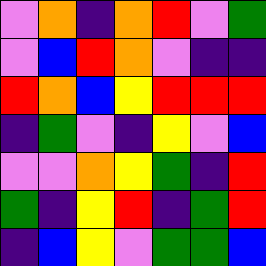[["violet", "orange", "indigo", "orange", "red", "violet", "green"], ["violet", "blue", "red", "orange", "violet", "indigo", "indigo"], ["red", "orange", "blue", "yellow", "red", "red", "red"], ["indigo", "green", "violet", "indigo", "yellow", "violet", "blue"], ["violet", "violet", "orange", "yellow", "green", "indigo", "red"], ["green", "indigo", "yellow", "red", "indigo", "green", "red"], ["indigo", "blue", "yellow", "violet", "green", "green", "blue"]]